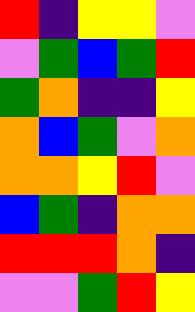[["red", "indigo", "yellow", "yellow", "violet"], ["violet", "green", "blue", "green", "red"], ["green", "orange", "indigo", "indigo", "yellow"], ["orange", "blue", "green", "violet", "orange"], ["orange", "orange", "yellow", "red", "violet"], ["blue", "green", "indigo", "orange", "orange"], ["red", "red", "red", "orange", "indigo"], ["violet", "violet", "green", "red", "yellow"]]